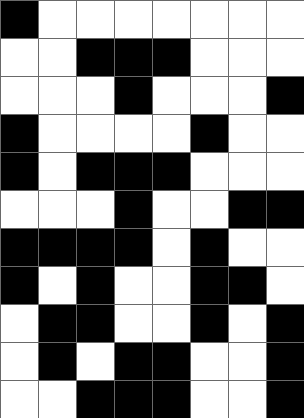[["black", "white", "white", "white", "white", "white", "white", "white"], ["white", "white", "black", "black", "black", "white", "white", "white"], ["white", "white", "white", "black", "white", "white", "white", "black"], ["black", "white", "white", "white", "white", "black", "white", "white"], ["black", "white", "black", "black", "black", "white", "white", "white"], ["white", "white", "white", "black", "white", "white", "black", "black"], ["black", "black", "black", "black", "white", "black", "white", "white"], ["black", "white", "black", "white", "white", "black", "black", "white"], ["white", "black", "black", "white", "white", "black", "white", "black"], ["white", "black", "white", "black", "black", "white", "white", "black"], ["white", "white", "black", "black", "black", "white", "white", "black"]]